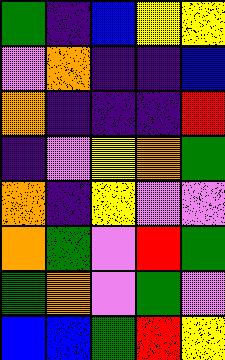[["green", "indigo", "blue", "yellow", "yellow"], ["violet", "orange", "indigo", "indigo", "blue"], ["orange", "indigo", "indigo", "indigo", "red"], ["indigo", "violet", "yellow", "orange", "green"], ["orange", "indigo", "yellow", "violet", "violet"], ["orange", "green", "violet", "red", "green"], ["green", "orange", "violet", "green", "violet"], ["blue", "blue", "green", "red", "yellow"]]